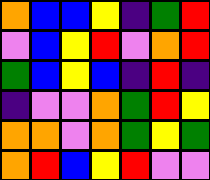[["orange", "blue", "blue", "yellow", "indigo", "green", "red"], ["violet", "blue", "yellow", "red", "violet", "orange", "red"], ["green", "blue", "yellow", "blue", "indigo", "red", "indigo"], ["indigo", "violet", "violet", "orange", "green", "red", "yellow"], ["orange", "orange", "violet", "orange", "green", "yellow", "green"], ["orange", "red", "blue", "yellow", "red", "violet", "violet"]]